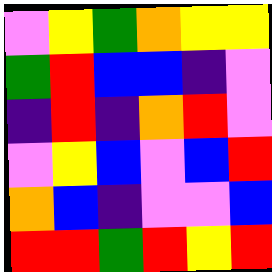[["violet", "yellow", "green", "orange", "yellow", "yellow"], ["green", "red", "blue", "blue", "indigo", "violet"], ["indigo", "red", "indigo", "orange", "red", "violet"], ["violet", "yellow", "blue", "violet", "blue", "red"], ["orange", "blue", "indigo", "violet", "violet", "blue"], ["red", "red", "green", "red", "yellow", "red"]]